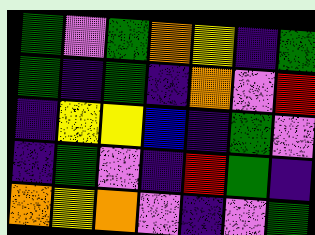[["green", "violet", "green", "orange", "yellow", "indigo", "green"], ["green", "indigo", "green", "indigo", "orange", "violet", "red"], ["indigo", "yellow", "yellow", "blue", "indigo", "green", "violet"], ["indigo", "green", "violet", "indigo", "red", "green", "indigo"], ["orange", "yellow", "orange", "violet", "indigo", "violet", "green"]]